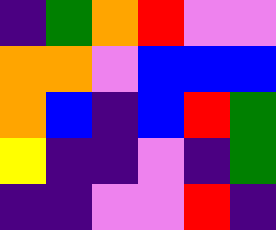[["indigo", "green", "orange", "red", "violet", "violet"], ["orange", "orange", "violet", "blue", "blue", "blue"], ["orange", "blue", "indigo", "blue", "red", "green"], ["yellow", "indigo", "indigo", "violet", "indigo", "green"], ["indigo", "indigo", "violet", "violet", "red", "indigo"]]